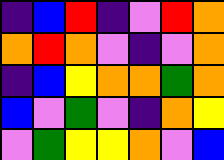[["indigo", "blue", "red", "indigo", "violet", "red", "orange"], ["orange", "red", "orange", "violet", "indigo", "violet", "orange"], ["indigo", "blue", "yellow", "orange", "orange", "green", "orange"], ["blue", "violet", "green", "violet", "indigo", "orange", "yellow"], ["violet", "green", "yellow", "yellow", "orange", "violet", "blue"]]